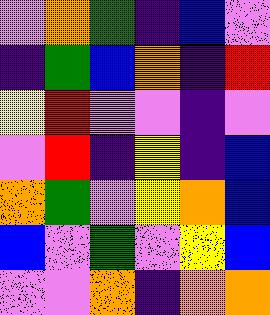[["violet", "orange", "green", "indigo", "blue", "violet"], ["indigo", "green", "blue", "orange", "indigo", "red"], ["yellow", "red", "violet", "violet", "indigo", "violet"], ["violet", "red", "indigo", "yellow", "indigo", "blue"], ["orange", "green", "violet", "yellow", "orange", "blue"], ["blue", "violet", "green", "violet", "yellow", "blue"], ["violet", "violet", "orange", "indigo", "orange", "orange"]]